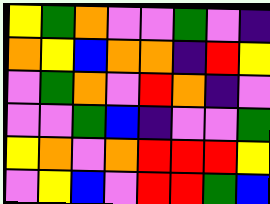[["yellow", "green", "orange", "violet", "violet", "green", "violet", "indigo"], ["orange", "yellow", "blue", "orange", "orange", "indigo", "red", "yellow"], ["violet", "green", "orange", "violet", "red", "orange", "indigo", "violet"], ["violet", "violet", "green", "blue", "indigo", "violet", "violet", "green"], ["yellow", "orange", "violet", "orange", "red", "red", "red", "yellow"], ["violet", "yellow", "blue", "violet", "red", "red", "green", "blue"]]